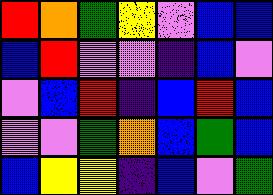[["red", "orange", "green", "yellow", "violet", "blue", "blue"], ["blue", "red", "violet", "violet", "indigo", "blue", "violet"], ["violet", "blue", "red", "indigo", "blue", "red", "blue"], ["violet", "violet", "green", "orange", "blue", "green", "blue"], ["blue", "yellow", "yellow", "indigo", "blue", "violet", "green"]]